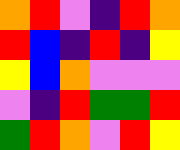[["orange", "red", "violet", "indigo", "red", "orange"], ["red", "blue", "indigo", "red", "indigo", "yellow"], ["yellow", "blue", "orange", "violet", "violet", "violet"], ["violet", "indigo", "red", "green", "green", "red"], ["green", "red", "orange", "violet", "red", "yellow"]]